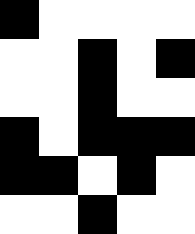[["black", "white", "white", "white", "white"], ["white", "white", "black", "white", "black"], ["white", "white", "black", "white", "white"], ["black", "white", "black", "black", "black"], ["black", "black", "white", "black", "white"], ["white", "white", "black", "white", "white"]]